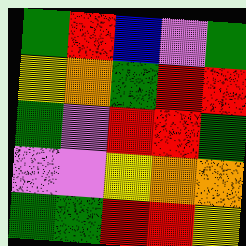[["green", "red", "blue", "violet", "green"], ["yellow", "orange", "green", "red", "red"], ["green", "violet", "red", "red", "green"], ["violet", "violet", "yellow", "orange", "orange"], ["green", "green", "red", "red", "yellow"]]